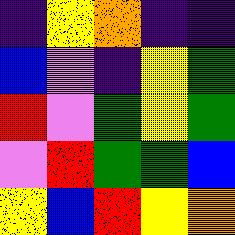[["indigo", "yellow", "orange", "indigo", "indigo"], ["blue", "violet", "indigo", "yellow", "green"], ["red", "violet", "green", "yellow", "green"], ["violet", "red", "green", "green", "blue"], ["yellow", "blue", "red", "yellow", "orange"]]